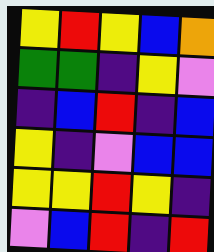[["yellow", "red", "yellow", "blue", "orange"], ["green", "green", "indigo", "yellow", "violet"], ["indigo", "blue", "red", "indigo", "blue"], ["yellow", "indigo", "violet", "blue", "blue"], ["yellow", "yellow", "red", "yellow", "indigo"], ["violet", "blue", "red", "indigo", "red"]]